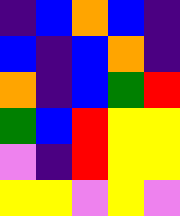[["indigo", "blue", "orange", "blue", "indigo"], ["blue", "indigo", "blue", "orange", "indigo"], ["orange", "indigo", "blue", "green", "red"], ["green", "blue", "red", "yellow", "yellow"], ["violet", "indigo", "red", "yellow", "yellow"], ["yellow", "yellow", "violet", "yellow", "violet"]]